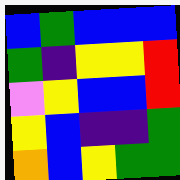[["blue", "green", "blue", "blue", "blue"], ["green", "indigo", "yellow", "yellow", "red"], ["violet", "yellow", "blue", "blue", "red"], ["yellow", "blue", "indigo", "indigo", "green"], ["orange", "blue", "yellow", "green", "green"]]